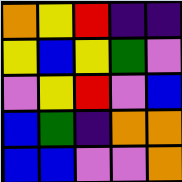[["orange", "yellow", "red", "indigo", "indigo"], ["yellow", "blue", "yellow", "green", "violet"], ["violet", "yellow", "red", "violet", "blue"], ["blue", "green", "indigo", "orange", "orange"], ["blue", "blue", "violet", "violet", "orange"]]